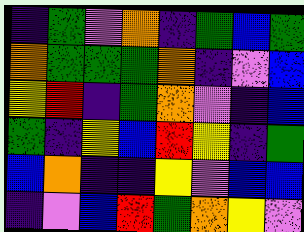[["indigo", "green", "violet", "orange", "indigo", "green", "blue", "green"], ["orange", "green", "green", "green", "orange", "indigo", "violet", "blue"], ["yellow", "red", "indigo", "green", "orange", "violet", "indigo", "blue"], ["green", "indigo", "yellow", "blue", "red", "yellow", "indigo", "green"], ["blue", "orange", "indigo", "indigo", "yellow", "violet", "blue", "blue"], ["indigo", "violet", "blue", "red", "green", "orange", "yellow", "violet"]]